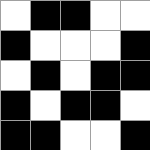[["white", "black", "black", "white", "white"], ["black", "white", "white", "white", "black"], ["white", "black", "white", "black", "black"], ["black", "white", "black", "black", "white"], ["black", "black", "white", "white", "black"]]